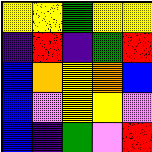[["yellow", "yellow", "green", "yellow", "yellow"], ["indigo", "red", "indigo", "green", "red"], ["blue", "orange", "yellow", "orange", "blue"], ["blue", "violet", "yellow", "yellow", "violet"], ["blue", "indigo", "green", "violet", "red"]]